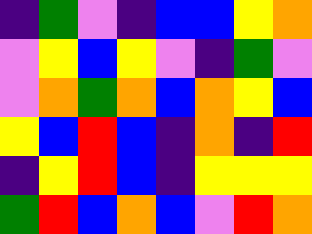[["indigo", "green", "violet", "indigo", "blue", "blue", "yellow", "orange"], ["violet", "yellow", "blue", "yellow", "violet", "indigo", "green", "violet"], ["violet", "orange", "green", "orange", "blue", "orange", "yellow", "blue"], ["yellow", "blue", "red", "blue", "indigo", "orange", "indigo", "red"], ["indigo", "yellow", "red", "blue", "indigo", "yellow", "yellow", "yellow"], ["green", "red", "blue", "orange", "blue", "violet", "red", "orange"]]